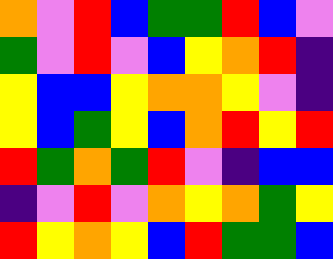[["orange", "violet", "red", "blue", "green", "green", "red", "blue", "violet"], ["green", "violet", "red", "violet", "blue", "yellow", "orange", "red", "indigo"], ["yellow", "blue", "blue", "yellow", "orange", "orange", "yellow", "violet", "indigo"], ["yellow", "blue", "green", "yellow", "blue", "orange", "red", "yellow", "red"], ["red", "green", "orange", "green", "red", "violet", "indigo", "blue", "blue"], ["indigo", "violet", "red", "violet", "orange", "yellow", "orange", "green", "yellow"], ["red", "yellow", "orange", "yellow", "blue", "red", "green", "green", "blue"]]